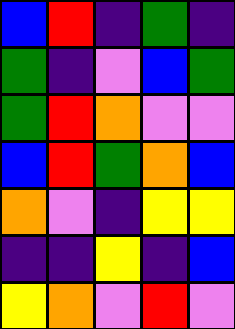[["blue", "red", "indigo", "green", "indigo"], ["green", "indigo", "violet", "blue", "green"], ["green", "red", "orange", "violet", "violet"], ["blue", "red", "green", "orange", "blue"], ["orange", "violet", "indigo", "yellow", "yellow"], ["indigo", "indigo", "yellow", "indigo", "blue"], ["yellow", "orange", "violet", "red", "violet"]]